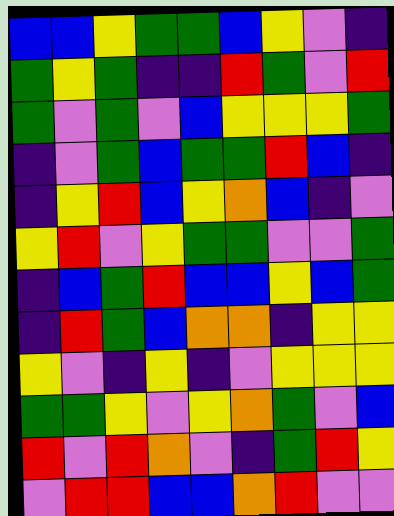[["blue", "blue", "yellow", "green", "green", "blue", "yellow", "violet", "indigo"], ["green", "yellow", "green", "indigo", "indigo", "red", "green", "violet", "red"], ["green", "violet", "green", "violet", "blue", "yellow", "yellow", "yellow", "green"], ["indigo", "violet", "green", "blue", "green", "green", "red", "blue", "indigo"], ["indigo", "yellow", "red", "blue", "yellow", "orange", "blue", "indigo", "violet"], ["yellow", "red", "violet", "yellow", "green", "green", "violet", "violet", "green"], ["indigo", "blue", "green", "red", "blue", "blue", "yellow", "blue", "green"], ["indigo", "red", "green", "blue", "orange", "orange", "indigo", "yellow", "yellow"], ["yellow", "violet", "indigo", "yellow", "indigo", "violet", "yellow", "yellow", "yellow"], ["green", "green", "yellow", "violet", "yellow", "orange", "green", "violet", "blue"], ["red", "violet", "red", "orange", "violet", "indigo", "green", "red", "yellow"], ["violet", "red", "red", "blue", "blue", "orange", "red", "violet", "violet"]]